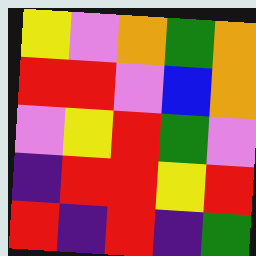[["yellow", "violet", "orange", "green", "orange"], ["red", "red", "violet", "blue", "orange"], ["violet", "yellow", "red", "green", "violet"], ["indigo", "red", "red", "yellow", "red"], ["red", "indigo", "red", "indigo", "green"]]